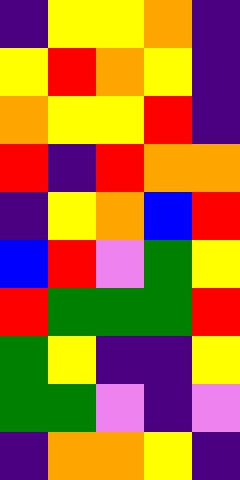[["indigo", "yellow", "yellow", "orange", "indigo"], ["yellow", "red", "orange", "yellow", "indigo"], ["orange", "yellow", "yellow", "red", "indigo"], ["red", "indigo", "red", "orange", "orange"], ["indigo", "yellow", "orange", "blue", "red"], ["blue", "red", "violet", "green", "yellow"], ["red", "green", "green", "green", "red"], ["green", "yellow", "indigo", "indigo", "yellow"], ["green", "green", "violet", "indigo", "violet"], ["indigo", "orange", "orange", "yellow", "indigo"]]